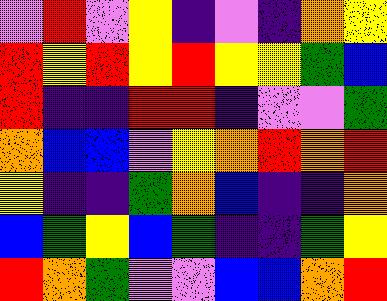[["violet", "red", "violet", "yellow", "indigo", "violet", "indigo", "orange", "yellow"], ["red", "yellow", "red", "yellow", "red", "yellow", "yellow", "green", "blue"], ["red", "indigo", "indigo", "red", "red", "indigo", "violet", "violet", "green"], ["orange", "blue", "blue", "violet", "yellow", "orange", "red", "orange", "red"], ["yellow", "indigo", "indigo", "green", "orange", "blue", "indigo", "indigo", "orange"], ["blue", "green", "yellow", "blue", "green", "indigo", "indigo", "green", "yellow"], ["red", "orange", "green", "violet", "violet", "blue", "blue", "orange", "red"]]